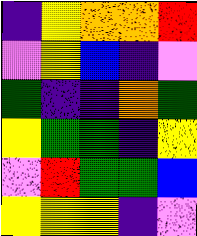[["indigo", "yellow", "orange", "orange", "red"], ["violet", "yellow", "blue", "indigo", "violet"], ["green", "indigo", "indigo", "orange", "green"], ["yellow", "green", "green", "indigo", "yellow"], ["violet", "red", "green", "green", "blue"], ["yellow", "yellow", "yellow", "indigo", "violet"]]